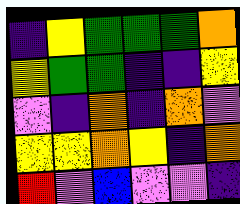[["indigo", "yellow", "green", "green", "green", "orange"], ["yellow", "green", "green", "indigo", "indigo", "yellow"], ["violet", "indigo", "orange", "indigo", "orange", "violet"], ["yellow", "yellow", "orange", "yellow", "indigo", "orange"], ["red", "violet", "blue", "violet", "violet", "indigo"]]